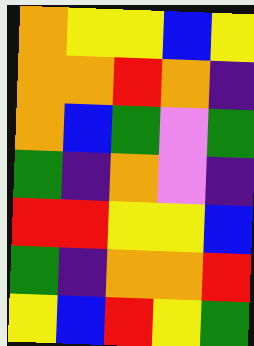[["orange", "yellow", "yellow", "blue", "yellow"], ["orange", "orange", "red", "orange", "indigo"], ["orange", "blue", "green", "violet", "green"], ["green", "indigo", "orange", "violet", "indigo"], ["red", "red", "yellow", "yellow", "blue"], ["green", "indigo", "orange", "orange", "red"], ["yellow", "blue", "red", "yellow", "green"]]